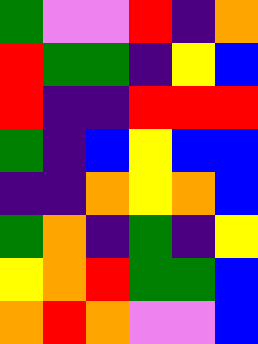[["green", "violet", "violet", "red", "indigo", "orange"], ["red", "green", "green", "indigo", "yellow", "blue"], ["red", "indigo", "indigo", "red", "red", "red"], ["green", "indigo", "blue", "yellow", "blue", "blue"], ["indigo", "indigo", "orange", "yellow", "orange", "blue"], ["green", "orange", "indigo", "green", "indigo", "yellow"], ["yellow", "orange", "red", "green", "green", "blue"], ["orange", "red", "orange", "violet", "violet", "blue"]]